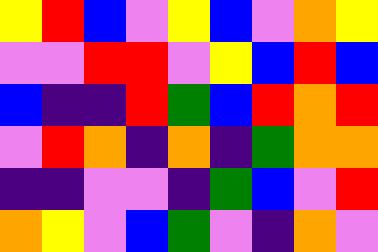[["yellow", "red", "blue", "violet", "yellow", "blue", "violet", "orange", "yellow"], ["violet", "violet", "red", "red", "violet", "yellow", "blue", "red", "blue"], ["blue", "indigo", "indigo", "red", "green", "blue", "red", "orange", "red"], ["violet", "red", "orange", "indigo", "orange", "indigo", "green", "orange", "orange"], ["indigo", "indigo", "violet", "violet", "indigo", "green", "blue", "violet", "red"], ["orange", "yellow", "violet", "blue", "green", "violet", "indigo", "orange", "violet"]]